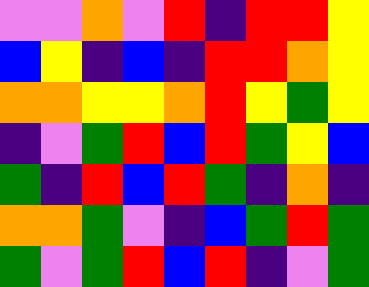[["violet", "violet", "orange", "violet", "red", "indigo", "red", "red", "yellow"], ["blue", "yellow", "indigo", "blue", "indigo", "red", "red", "orange", "yellow"], ["orange", "orange", "yellow", "yellow", "orange", "red", "yellow", "green", "yellow"], ["indigo", "violet", "green", "red", "blue", "red", "green", "yellow", "blue"], ["green", "indigo", "red", "blue", "red", "green", "indigo", "orange", "indigo"], ["orange", "orange", "green", "violet", "indigo", "blue", "green", "red", "green"], ["green", "violet", "green", "red", "blue", "red", "indigo", "violet", "green"]]